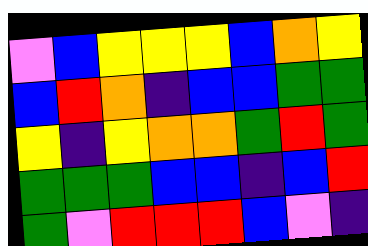[["violet", "blue", "yellow", "yellow", "yellow", "blue", "orange", "yellow"], ["blue", "red", "orange", "indigo", "blue", "blue", "green", "green"], ["yellow", "indigo", "yellow", "orange", "orange", "green", "red", "green"], ["green", "green", "green", "blue", "blue", "indigo", "blue", "red"], ["green", "violet", "red", "red", "red", "blue", "violet", "indigo"]]